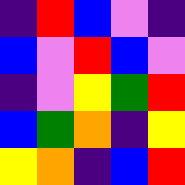[["indigo", "red", "blue", "violet", "indigo"], ["blue", "violet", "red", "blue", "violet"], ["indigo", "violet", "yellow", "green", "red"], ["blue", "green", "orange", "indigo", "yellow"], ["yellow", "orange", "indigo", "blue", "red"]]